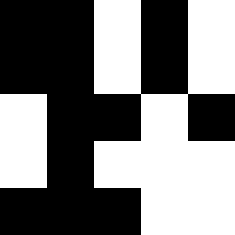[["black", "black", "white", "black", "white"], ["black", "black", "white", "black", "white"], ["white", "black", "black", "white", "black"], ["white", "black", "white", "white", "white"], ["black", "black", "black", "white", "white"]]